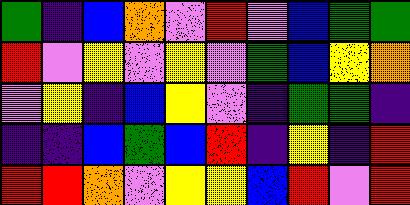[["green", "indigo", "blue", "orange", "violet", "red", "violet", "blue", "green", "green"], ["red", "violet", "yellow", "violet", "yellow", "violet", "green", "blue", "yellow", "orange"], ["violet", "yellow", "indigo", "blue", "yellow", "violet", "indigo", "green", "green", "indigo"], ["indigo", "indigo", "blue", "green", "blue", "red", "indigo", "yellow", "indigo", "red"], ["red", "red", "orange", "violet", "yellow", "yellow", "blue", "red", "violet", "red"]]